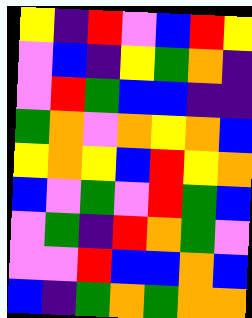[["yellow", "indigo", "red", "violet", "blue", "red", "yellow"], ["violet", "blue", "indigo", "yellow", "green", "orange", "indigo"], ["violet", "red", "green", "blue", "blue", "indigo", "indigo"], ["green", "orange", "violet", "orange", "yellow", "orange", "blue"], ["yellow", "orange", "yellow", "blue", "red", "yellow", "orange"], ["blue", "violet", "green", "violet", "red", "green", "blue"], ["violet", "green", "indigo", "red", "orange", "green", "violet"], ["violet", "violet", "red", "blue", "blue", "orange", "blue"], ["blue", "indigo", "green", "orange", "green", "orange", "orange"]]